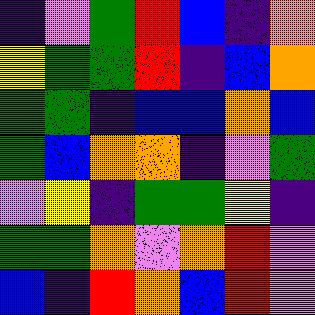[["indigo", "violet", "green", "red", "blue", "indigo", "orange"], ["yellow", "green", "green", "red", "indigo", "blue", "orange"], ["green", "green", "indigo", "blue", "blue", "orange", "blue"], ["green", "blue", "orange", "orange", "indigo", "violet", "green"], ["violet", "yellow", "indigo", "green", "green", "yellow", "indigo"], ["green", "green", "orange", "violet", "orange", "red", "violet"], ["blue", "indigo", "red", "orange", "blue", "red", "violet"]]